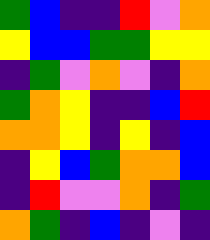[["green", "blue", "indigo", "indigo", "red", "violet", "orange"], ["yellow", "blue", "blue", "green", "green", "yellow", "yellow"], ["indigo", "green", "violet", "orange", "violet", "indigo", "orange"], ["green", "orange", "yellow", "indigo", "indigo", "blue", "red"], ["orange", "orange", "yellow", "indigo", "yellow", "indigo", "blue"], ["indigo", "yellow", "blue", "green", "orange", "orange", "blue"], ["indigo", "red", "violet", "violet", "orange", "indigo", "green"], ["orange", "green", "indigo", "blue", "indigo", "violet", "indigo"]]